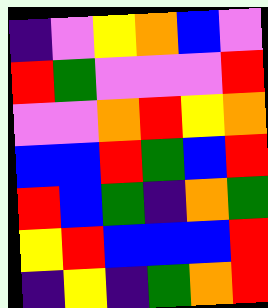[["indigo", "violet", "yellow", "orange", "blue", "violet"], ["red", "green", "violet", "violet", "violet", "red"], ["violet", "violet", "orange", "red", "yellow", "orange"], ["blue", "blue", "red", "green", "blue", "red"], ["red", "blue", "green", "indigo", "orange", "green"], ["yellow", "red", "blue", "blue", "blue", "red"], ["indigo", "yellow", "indigo", "green", "orange", "red"]]